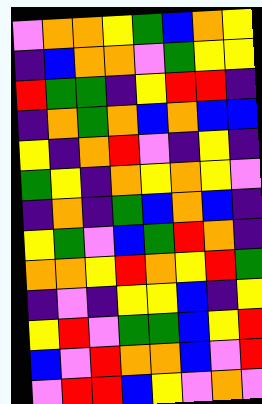[["violet", "orange", "orange", "yellow", "green", "blue", "orange", "yellow"], ["indigo", "blue", "orange", "orange", "violet", "green", "yellow", "yellow"], ["red", "green", "green", "indigo", "yellow", "red", "red", "indigo"], ["indigo", "orange", "green", "orange", "blue", "orange", "blue", "blue"], ["yellow", "indigo", "orange", "red", "violet", "indigo", "yellow", "indigo"], ["green", "yellow", "indigo", "orange", "yellow", "orange", "yellow", "violet"], ["indigo", "orange", "indigo", "green", "blue", "orange", "blue", "indigo"], ["yellow", "green", "violet", "blue", "green", "red", "orange", "indigo"], ["orange", "orange", "yellow", "red", "orange", "yellow", "red", "green"], ["indigo", "violet", "indigo", "yellow", "yellow", "blue", "indigo", "yellow"], ["yellow", "red", "violet", "green", "green", "blue", "yellow", "red"], ["blue", "violet", "red", "orange", "orange", "blue", "violet", "red"], ["violet", "red", "red", "blue", "yellow", "violet", "orange", "violet"]]